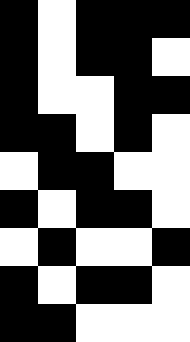[["black", "white", "black", "black", "black"], ["black", "white", "black", "black", "white"], ["black", "white", "white", "black", "black"], ["black", "black", "white", "black", "white"], ["white", "black", "black", "white", "white"], ["black", "white", "black", "black", "white"], ["white", "black", "white", "white", "black"], ["black", "white", "black", "black", "white"], ["black", "black", "white", "white", "white"]]